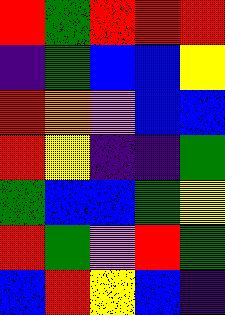[["red", "green", "red", "red", "red"], ["indigo", "green", "blue", "blue", "yellow"], ["red", "orange", "violet", "blue", "blue"], ["red", "yellow", "indigo", "indigo", "green"], ["green", "blue", "blue", "green", "yellow"], ["red", "green", "violet", "red", "green"], ["blue", "red", "yellow", "blue", "indigo"]]